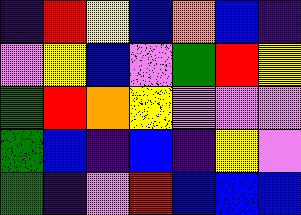[["indigo", "red", "yellow", "blue", "orange", "blue", "indigo"], ["violet", "yellow", "blue", "violet", "green", "red", "yellow"], ["green", "red", "orange", "yellow", "violet", "violet", "violet"], ["green", "blue", "indigo", "blue", "indigo", "yellow", "violet"], ["green", "indigo", "violet", "red", "blue", "blue", "blue"]]